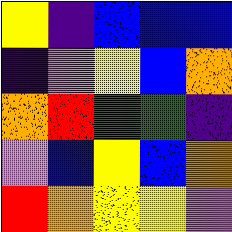[["yellow", "indigo", "blue", "blue", "blue"], ["indigo", "violet", "yellow", "blue", "orange"], ["orange", "red", "green", "green", "indigo"], ["violet", "blue", "yellow", "blue", "orange"], ["red", "orange", "yellow", "yellow", "violet"]]